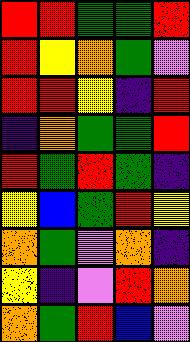[["red", "red", "green", "green", "red"], ["red", "yellow", "orange", "green", "violet"], ["red", "red", "yellow", "indigo", "red"], ["indigo", "orange", "green", "green", "red"], ["red", "green", "red", "green", "indigo"], ["yellow", "blue", "green", "red", "yellow"], ["orange", "green", "violet", "orange", "indigo"], ["yellow", "indigo", "violet", "red", "orange"], ["orange", "green", "red", "blue", "violet"]]